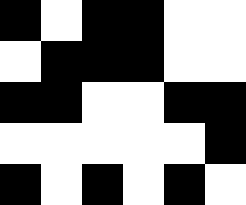[["black", "white", "black", "black", "white", "white"], ["white", "black", "black", "black", "white", "white"], ["black", "black", "white", "white", "black", "black"], ["white", "white", "white", "white", "white", "black"], ["black", "white", "black", "white", "black", "white"]]